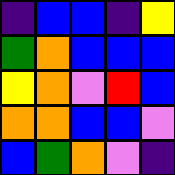[["indigo", "blue", "blue", "indigo", "yellow"], ["green", "orange", "blue", "blue", "blue"], ["yellow", "orange", "violet", "red", "blue"], ["orange", "orange", "blue", "blue", "violet"], ["blue", "green", "orange", "violet", "indigo"]]